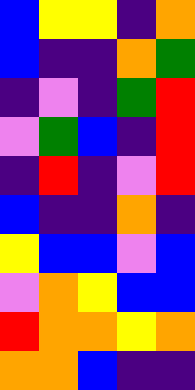[["blue", "yellow", "yellow", "indigo", "orange"], ["blue", "indigo", "indigo", "orange", "green"], ["indigo", "violet", "indigo", "green", "red"], ["violet", "green", "blue", "indigo", "red"], ["indigo", "red", "indigo", "violet", "red"], ["blue", "indigo", "indigo", "orange", "indigo"], ["yellow", "blue", "blue", "violet", "blue"], ["violet", "orange", "yellow", "blue", "blue"], ["red", "orange", "orange", "yellow", "orange"], ["orange", "orange", "blue", "indigo", "indigo"]]